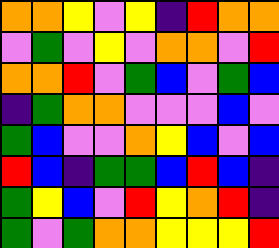[["orange", "orange", "yellow", "violet", "yellow", "indigo", "red", "orange", "orange"], ["violet", "green", "violet", "yellow", "violet", "orange", "orange", "violet", "red"], ["orange", "orange", "red", "violet", "green", "blue", "violet", "green", "blue"], ["indigo", "green", "orange", "orange", "violet", "violet", "violet", "blue", "violet"], ["green", "blue", "violet", "violet", "orange", "yellow", "blue", "violet", "blue"], ["red", "blue", "indigo", "green", "green", "blue", "red", "blue", "indigo"], ["green", "yellow", "blue", "violet", "red", "yellow", "orange", "red", "indigo"], ["green", "violet", "green", "orange", "orange", "yellow", "yellow", "yellow", "red"]]